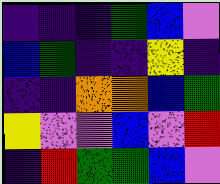[["indigo", "indigo", "indigo", "green", "blue", "violet"], ["blue", "green", "indigo", "indigo", "yellow", "indigo"], ["indigo", "indigo", "orange", "orange", "blue", "green"], ["yellow", "violet", "violet", "blue", "violet", "red"], ["indigo", "red", "green", "green", "blue", "violet"]]